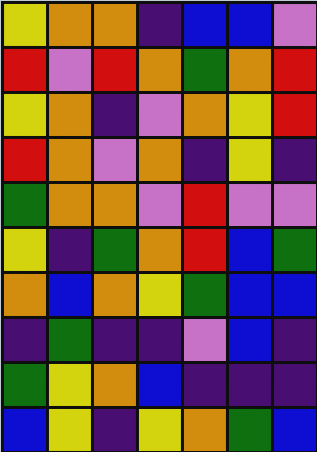[["yellow", "orange", "orange", "indigo", "blue", "blue", "violet"], ["red", "violet", "red", "orange", "green", "orange", "red"], ["yellow", "orange", "indigo", "violet", "orange", "yellow", "red"], ["red", "orange", "violet", "orange", "indigo", "yellow", "indigo"], ["green", "orange", "orange", "violet", "red", "violet", "violet"], ["yellow", "indigo", "green", "orange", "red", "blue", "green"], ["orange", "blue", "orange", "yellow", "green", "blue", "blue"], ["indigo", "green", "indigo", "indigo", "violet", "blue", "indigo"], ["green", "yellow", "orange", "blue", "indigo", "indigo", "indigo"], ["blue", "yellow", "indigo", "yellow", "orange", "green", "blue"]]